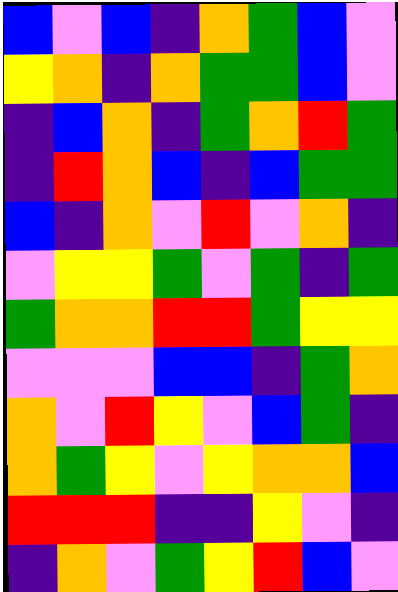[["blue", "violet", "blue", "indigo", "orange", "green", "blue", "violet"], ["yellow", "orange", "indigo", "orange", "green", "green", "blue", "violet"], ["indigo", "blue", "orange", "indigo", "green", "orange", "red", "green"], ["indigo", "red", "orange", "blue", "indigo", "blue", "green", "green"], ["blue", "indigo", "orange", "violet", "red", "violet", "orange", "indigo"], ["violet", "yellow", "yellow", "green", "violet", "green", "indigo", "green"], ["green", "orange", "orange", "red", "red", "green", "yellow", "yellow"], ["violet", "violet", "violet", "blue", "blue", "indigo", "green", "orange"], ["orange", "violet", "red", "yellow", "violet", "blue", "green", "indigo"], ["orange", "green", "yellow", "violet", "yellow", "orange", "orange", "blue"], ["red", "red", "red", "indigo", "indigo", "yellow", "violet", "indigo"], ["indigo", "orange", "violet", "green", "yellow", "red", "blue", "violet"]]